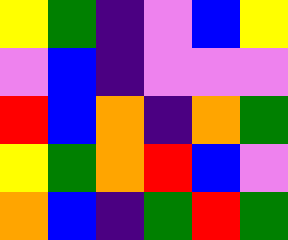[["yellow", "green", "indigo", "violet", "blue", "yellow"], ["violet", "blue", "indigo", "violet", "violet", "violet"], ["red", "blue", "orange", "indigo", "orange", "green"], ["yellow", "green", "orange", "red", "blue", "violet"], ["orange", "blue", "indigo", "green", "red", "green"]]